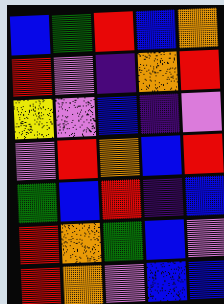[["blue", "green", "red", "blue", "orange"], ["red", "violet", "indigo", "orange", "red"], ["yellow", "violet", "blue", "indigo", "violet"], ["violet", "red", "orange", "blue", "red"], ["green", "blue", "red", "indigo", "blue"], ["red", "orange", "green", "blue", "violet"], ["red", "orange", "violet", "blue", "blue"]]